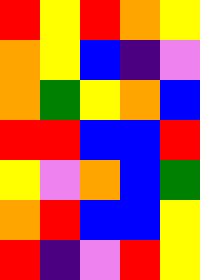[["red", "yellow", "red", "orange", "yellow"], ["orange", "yellow", "blue", "indigo", "violet"], ["orange", "green", "yellow", "orange", "blue"], ["red", "red", "blue", "blue", "red"], ["yellow", "violet", "orange", "blue", "green"], ["orange", "red", "blue", "blue", "yellow"], ["red", "indigo", "violet", "red", "yellow"]]